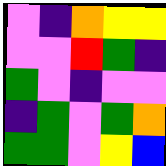[["violet", "indigo", "orange", "yellow", "yellow"], ["violet", "violet", "red", "green", "indigo"], ["green", "violet", "indigo", "violet", "violet"], ["indigo", "green", "violet", "green", "orange"], ["green", "green", "violet", "yellow", "blue"]]